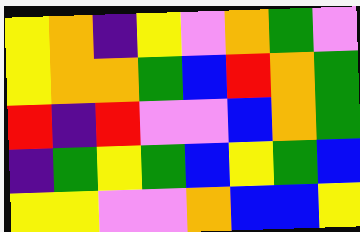[["yellow", "orange", "indigo", "yellow", "violet", "orange", "green", "violet"], ["yellow", "orange", "orange", "green", "blue", "red", "orange", "green"], ["red", "indigo", "red", "violet", "violet", "blue", "orange", "green"], ["indigo", "green", "yellow", "green", "blue", "yellow", "green", "blue"], ["yellow", "yellow", "violet", "violet", "orange", "blue", "blue", "yellow"]]